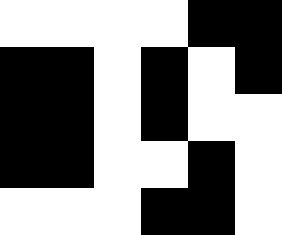[["white", "white", "white", "white", "black", "black"], ["black", "black", "white", "black", "white", "black"], ["black", "black", "white", "black", "white", "white"], ["black", "black", "white", "white", "black", "white"], ["white", "white", "white", "black", "black", "white"]]